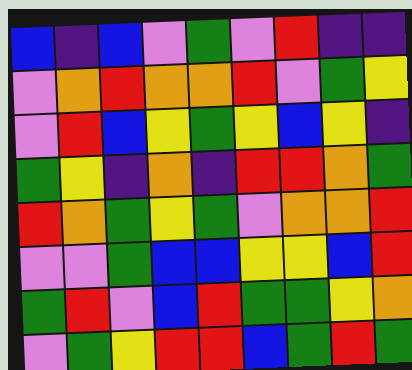[["blue", "indigo", "blue", "violet", "green", "violet", "red", "indigo", "indigo"], ["violet", "orange", "red", "orange", "orange", "red", "violet", "green", "yellow"], ["violet", "red", "blue", "yellow", "green", "yellow", "blue", "yellow", "indigo"], ["green", "yellow", "indigo", "orange", "indigo", "red", "red", "orange", "green"], ["red", "orange", "green", "yellow", "green", "violet", "orange", "orange", "red"], ["violet", "violet", "green", "blue", "blue", "yellow", "yellow", "blue", "red"], ["green", "red", "violet", "blue", "red", "green", "green", "yellow", "orange"], ["violet", "green", "yellow", "red", "red", "blue", "green", "red", "green"]]